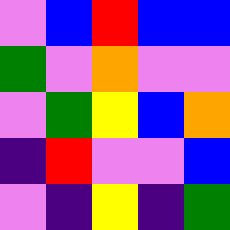[["violet", "blue", "red", "blue", "blue"], ["green", "violet", "orange", "violet", "violet"], ["violet", "green", "yellow", "blue", "orange"], ["indigo", "red", "violet", "violet", "blue"], ["violet", "indigo", "yellow", "indigo", "green"]]